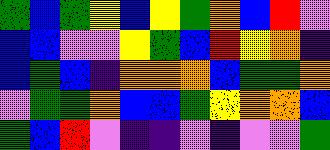[["green", "blue", "green", "yellow", "blue", "yellow", "green", "orange", "blue", "red", "violet"], ["blue", "blue", "violet", "violet", "yellow", "green", "blue", "red", "yellow", "orange", "indigo"], ["blue", "green", "blue", "indigo", "orange", "orange", "orange", "blue", "green", "green", "orange"], ["violet", "green", "green", "orange", "blue", "blue", "green", "yellow", "orange", "orange", "blue"], ["green", "blue", "red", "violet", "indigo", "indigo", "violet", "indigo", "violet", "violet", "green"]]